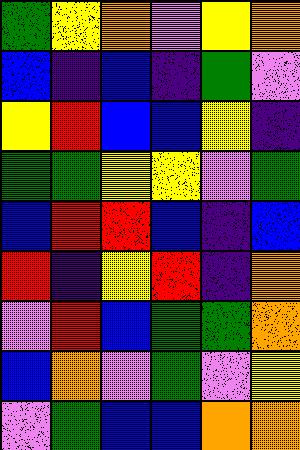[["green", "yellow", "orange", "violet", "yellow", "orange"], ["blue", "indigo", "blue", "indigo", "green", "violet"], ["yellow", "red", "blue", "blue", "yellow", "indigo"], ["green", "green", "yellow", "yellow", "violet", "green"], ["blue", "red", "red", "blue", "indigo", "blue"], ["red", "indigo", "yellow", "red", "indigo", "orange"], ["violet", "red", "blue", "green", "green", "orange"], ["blue", "orange", "violet", "green", "violet", "yellow"], ["violet", "green", "blue", "blue", "orange", "orange"]]